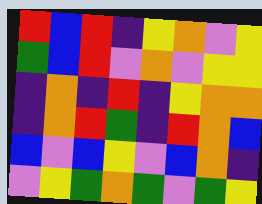[["red", "blue", "red", "indigo", "yellow", "orange", "violet", "yellow"], ["green", "blue", "red", "violet", "orange", "violet", "yellow", "yellow"], ["indigo", "orange", "indigo", "red", "indigo", "yellow", "orange", "orange"], ["indigo", "orange", "red", "green", "indigo", "red", "orange", "blue"], ["blue", "violet", "blue", "yellow", "violet", "blue", "orange", "indigo"], ["violet", "yellow", "green", "orange", "green", "violet", "green", "yellow"]]